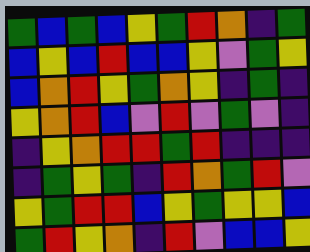[["green", "blue", "green", "blue", "yellow", "green", "red", "orange", "indigo", "green"], ["blue", "yellow", "blue", "red", "blue", "blue", "yellow", "violet", "green", "yellow"], ["blue", "orange", "red", "yellow", "green", "orange", "yellow", "indigo", "green", "indigo"], ["yellow", "orange", "red", "blue", "violet", "red", "violet", "green", "violet", "indigo"], ["indigo", "yellow", "orange", "red", "red", "green", "red", "indigo", "indigo", "indigo"], ["indigo", "green", "yellow", "green", "indigo", "red", "orange", "green", "red", "violet"], ["yellow", "green", "red", "red", "blue", "yellow", "green", "yellow", "yellow", "blue"], ["green", "red", "yellow", "orange", "indigo", "red", "violet", "blue", "blue", "yellow"]]